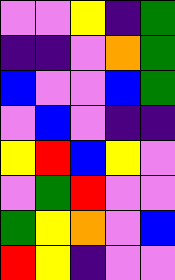[["violet", "violet", "yellow", "indigo", "green"], ["indigo", "indigo", "violet", "orange", "green"], ["blue", "violet", "violet", "blue", "green"], ["violet", "blue", "violet", "indigo", "indigo"], ["yellow", "red", "blue", "yellow", "violet"], ["violet", "green", "red", "violet", "violet"], ["green", "yellow", "orange", "violet", "blue"], ["red", "yellow", "indigo", "violet", "violet"]]